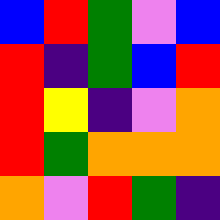[["blue", "red", "green", "violet", "blue"], ["red", "indigo", "green", "blue", "red"], ["red", "yellow", "indigo", "violet", "orange"], ["red", "green", "orange", "orange", "orange"], ["orange", "violet", "red", "green", "indigo"]]